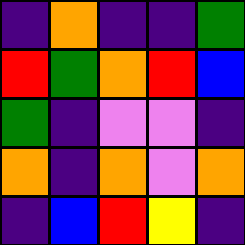[["indigo", "orange", "indigo", "indigo", "green"], ["red", "green", "orange", "red", "blue"], ["green", "indigo", "violet", "violet", "indigo"], ["orange", "indigo", "orange", "violet", "orange"], ["indigo", "blue", "red", "yellow", "indigo"]]